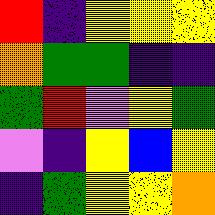[["red", "indigo", "yellow", "yellow", "yellow"], ["orange", "green", "green", "indigo", "indigo"], ["green", "red", "violet", "yellow", "green"], ["violet", "indigo", "yellow", "blue", "yellow"], ["indigo", "green", "yellow", "yellow", "orange"]]